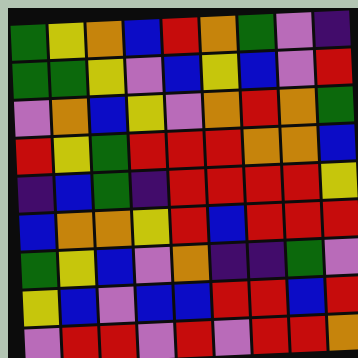[["green", "yellow", "orange", "blue", "red", "orange", "green", "violet", "indigo"], ["green", "green", "yellow", "violet", "blue", "yellow", "blue", "violet", "red"], ["violet", "orange", "blue", "yellow", "violet", "orange", "red", "orange", "green"], ["red", "yellow", "green", "red", "red", "red", "orange", "orange", "blue"], ["indigo", "blue", "green", "indigo", "red", "red", "red", "red", "yellow"], ["blue", "orange", "orange", "yellow", "red", "blue", "red", "red", "red"], ["green", "yellow", "blue", "violet", "orange", "indigo", "indigo", "green", "violet"], ["yellow", "blue", "violet", "blue", "blue", "red", "red", "blue", "red"], ["violet", "red", "red", "violet", "red", "violet", "red", "red", "orange"]]